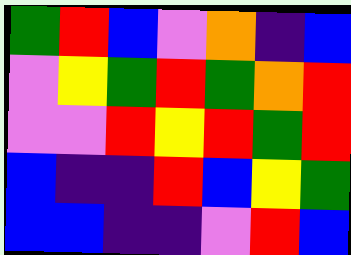[["green", "red", "blue", "violet", "orange", "indigo", "blue"], ["violet", "yellow", "green", "red", "green", "orange", "red"], ["violet", "violet", "red", "yellow", "red", "green", "red"], ["blue", "indigo", "indigo", "red", "blue", "yellow", "green"], ["blue", "blue", "indigo", "indigo", "violet", "red", "blue"]]